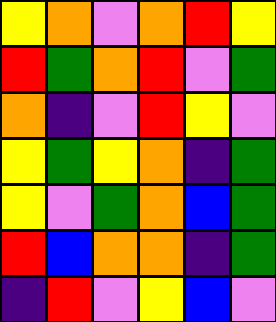[["yellow", "orange", "violet", "orange", "red", "yellow"], ["red", "green", "orange", "red", "violet", "green"], ["orange", "indigo", "violet", "red", "yellow", "violet"], ["yellow", "green", "yellow", "orange", "indigo", "green"], ["yellow", "violet", "green", "orange", "blue", "green"], ["red", "blue", "orange", "orange", "indigo", "green"], ["indigo", "red", "violet", "yellow", "blue", "violet"]]